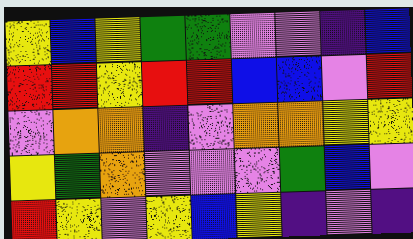[["yellow", "blue", "yellow", "green", "green", "violet", "violet", "indigo", "blue"], ["red", "red", "yellow", "red", "red", "blue", "blue", "violet", "red"], ["violet", "orange", "orange", "indigo", "violet", "orange", "orange", "yellow", "yellow"], ["yellow", "green", "orange", "violet", "violet", "violet", "green", "blue", "violet"], ["red", "yellow", "violet", "yellow", "blue", "yellow", "indigo", "violet", "indigo"]]